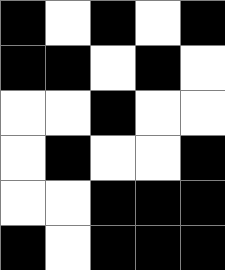[["black", "white", "black", "white", "black"], ["black", "black", "white", "black", "white"], ["white", "white", "black", "white", "white"], ["white", "black", "white", "white", "black"], ["white", "white", "black", "black", "black"], ["black", "white", "black", "black", "black"]]